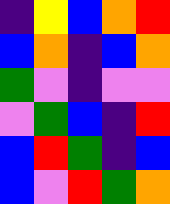[["indigo", "yellow", "blue", "orange", "red"], ["blue", "orange", "indigo", "blue", "orange"], ["green", "violet", "indigo", "violet", "violet"], ["violet", "green", "blue", "indigo", "red"], ["blue", "red", "green", "indigo", "blue"], ["blue", "violet", "red", "green", "orange"]]